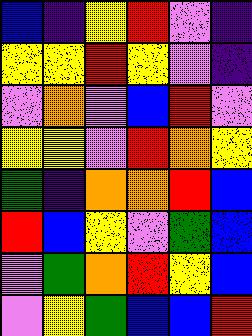[["blue", "indigo", "yellow", "red", "violet", "indigo"], ["yellow", "yellow", "red", "yellow", "violet", "indigo"], ["violet", "orange", "violet", "blue", "red", "violet"], ["yellow", "yellow", "violet", "red", "orange", "yellow"], ["green", "indigo", "orange", "orange", "red", "blue"], ["red", "blue", "yellow", "violet", "green", "blue"], ["violet", "green", "orange", "red", "yellow", "blue"], ["violet", "yellow", "green", "blue", "blue", "red"]]